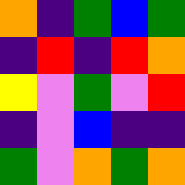[["orange", "indigo", "green", "blue", "green"], ["indigo", "red", "indigo", "red", "orange"], ["yellow", "violet", "green", "violet", "red"], ["indigo", "violet", "blue", "indigo", "indigo"], ["green", "violet", "orange", "green", "orange"]]